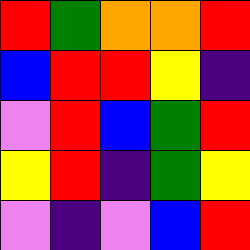[["red", "green", "orange", "orange", "red"], ["blue", "red", "red", "yellow", "indigo"], ["violet", "red", "blue", "green", "red"], ["yellow", "red", "indigo", "green", "yellow"], ["violet", "indigo", "violet", "blue", "red"]]